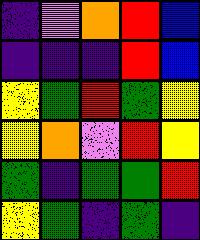[["indigo", "violet", "orange", "red", "blue"], ["indigo", "indigo", "indigo", "red", "blue"], ["yellow", "green", "red", "green", "yellow"], ["yellow", "orange", "violet", "red", "yellow"], ["green", "indigo", "green", "green", "red"], ["yellow", "green", "indigo", "green", "indigo"]]